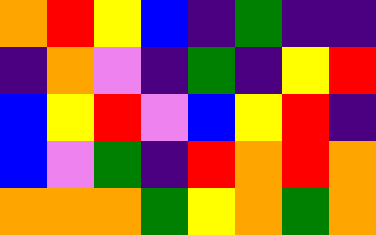[["orange", "red", "yellow", "blue", "indigo", "green", "indigo", "indigo"], ["indigo", "orange", "violet", "indigo", "green", "indigo", "yellow", "red"], ["blue", "yellow", "red", "violet", "blue", "yellow", "red", "indigo"], ["blue", "violet", "green", "indigo", "red", "orange", "red", "orange"], ["orange", "orange", "orange", "green", "yellow", "orange", "green", "orange"]]